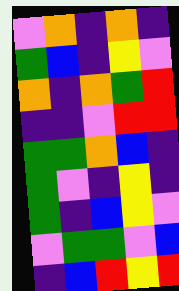[["violet", "orange", "indigo", "orange", "indigo"], ["green", "blue", "indigo", "yellow", "violet"], ["orange", "indigo", "orange", "green", "red"], ["indigo", "indigo", "violet", "red", "red"], ["green", "green", "orange", "blue", "indigo"], ["green", "violet", "indigo", "yellow", "indigo"], ["green", "indigo", "blue", "yellow", "violet"], ["violet", "green", "green", "violet", "blue"], ["indigo", "blue", "red", "yellow", "red"]]